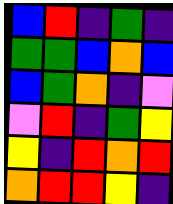[["blue", "red", "indigo", "green", "indigo"], ["green", "green", "blue", "orange", "blue"], ["blue", "green", "orange", "indigo", "violet"], ["violet", "red", "indigo", "green", "yellow"], ["yellow", "indigo", "red", "orange", "red"], ["orange", "red", "red", "yellow", "indigo"]]